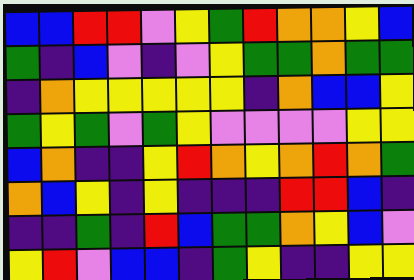[["blue", "blue", "red", "red", "violet", "yellow", "green", "red", "orange", "orange", "yellow", "blue"], ["green", "indigo", "blue", "violet", "indigo", "violet", "yellow", "green", "green", "orange", "green", "green"], ["indigo", "orange", "yellow", "yellow", "yellow", "yellow", "yellow", "indigo", "orange", "blue", "blue", "yellow"], ["green", "yellow", "green", "violet", "green", "yellow", "violet", "violet", "violet", "violet", "yellow", "yellow"], ["blue", "orange", "indigo", "indigo", "yellow", "red", "orange", "yellow", "orange", "red", "orange", "green"], ["orange", "blue", "yellow", "indigo", "yellow", "indigo", "indigo", "indigo", "red", "red", "blue", "indigo"], ["indigo", "indigo", "green", "indigo", "red", "blue", "green", "green", "orange", "yellow", "blue", "violet"], ["yellow", "red", "violet", "blue", "blue", "indigo", "green", "yellow", "indigo", "indigo", "yellow", "yellow"]]